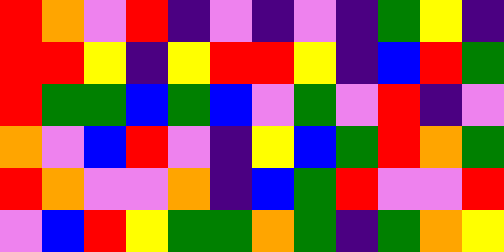[["red", "orange", "violet", "red", "indigo", "violet", "indigo", "violet", "indigo", "green", "yellow", "indigo"], ["red", "red", "yellow", "indigo", "yellow", "red", "red", "yellow", "indigo", "blue", "red", "green"], ["red", "green", "green", "blue", "green", "blue", "violet", "green", "violet", "red", "indigo", "violet"], ["orange", "violet", "blue", "red", "violet", "indigo", "yellow", "blue", "green", "red", "orange", "green"], ["red", "orange", "violet", "violet", "orange", "indigo", "blue", "green", "red", "violet", "violet", "red"], ["violet", "blue", "red", "yellow", "green", "green", "orange", "green", "indigo", "green", "orange", "yellow"]]